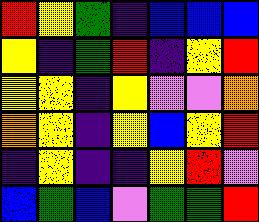[["red", "yellow", "green", "indigo", "blue", "blue", "blue"], ["yellow", "indigo", "green", "red", "indigo", "yellow", "red"], ["yellow", "yellow", "indigo", "yellow", "violet", "violet", "orange"], ["orange", "yellow", "indigo", "yellow", "blue", "yellow", "red"], ["indigo", "yellow", "indigo", "indigo", "yellow", "red", "violet"], ["blue", "green", "blue", "violet", "green", "green", "red"]]